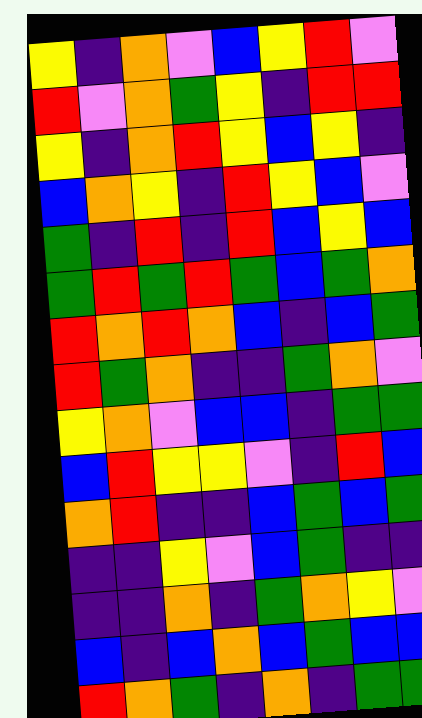[["yellow", "indigo", "orange", "violet", "blue", "yellow", "red", "violet"], ["red", "violet", "orange", "green", "yellow", "indigo", "red", "red"], ["yellow", "indigo", "orange", "red", "yellow", "blue", "yellow", "indigo"], ["blue", "orange", "yellow", "indigo", "red", "yellow", "blue", "violet"], ["green", "indigo", "red", "indigo", "red", "blue", "yellow", "blue"], ["green", "red", "green", "red", "green", "blue", "green", "orange"], ["red", "orange", "red", "orange", "blue", "indigo", "blue", "green"], ["red", "green", "orange", "indigo", "indigo", "green", "orange", "violet"], ["yellow", "orange", "violet", "blue", "blue", "indigo", "green", "green"], ["blue", "red", "yellow", "yellow", "violet", "indigo", "red", "blue"], ["orange", "red", "indigo", "indigo", "blue", "green", "blue", "green"], ["indigo", "indigo", "yellow", "violet", "blue", "green", "indigo", "indigo"], ["indigo", "indigo", "orange", "indigo", "green", "orange", "yellow", "violet"], ["blue", "indigo", "blue", "orange", "blue", "green", "blue", "blue"], ["red", "orange", "green", "indigo", "orange", "indigo", "green", "green"]]